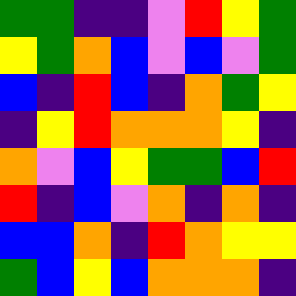[["green", "green", "indigo", "indigo", "violet", "red", "yellow", "green"], ["yellow", "green", "orange", "blue", "violet", "blue", "violet", "green"], ["blue", "indigo", "red", "blue", "indigo", "orange", "green", "yellow"], ["indigo", "yellow", "red", "orange", "orange", "orange", "yellow", "indigo"], ["orange", "violet", "blue", "yellow", "green", "green", "blue", "red"], ["red", "indigo", "blue", "violet", "orange", "indigo", "orange", "indigo"], ["blue", "blue", "orange", "indigo", "red", "orange", "yellow", "yellow"], ["green", "blue", "yellow", "blue", "orange", "orange", "orange", "indigo"]]